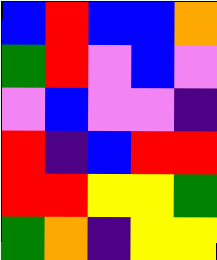[["blue", "red", "blue", "blue", "orange"], ["green", "red", "violet", "blue", "violet"], ["violet", "blue", "violet", "violet", "indigo"], ["red", "indigo", "blue", "red", "red"], ["red", "red", "yellow", "yellow", "green"], ["green", "orange", "indigo", "yellow", "yellow"]]